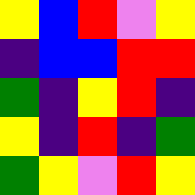[["yellow", "blue", "red", "violet", "yellow"], ["indigo", "blue", "blue", "red", "red"], ["green", "indigo", "yellow", "red", "indigo"], ["yellow", "indigo", "red", "indigo", "green"], ["green", "yellow", "violet", "red", "yellow"]]